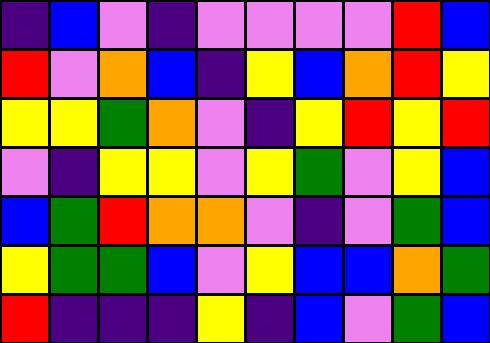[["indigo", "blue", "violet", "indigo", "violet", "violet", "violet", "violet", "red", "blue"], ["red", "violet", "orange", "blue", "indigo", "yellow", "blue", "orange", "red", "yellow"], ["yellow", "yellow", "green", "orange", "violet", "indigo", "yellow", "red", "yellow", "red"], ["violet", "indigo", "yellow", "yellow", "violet", "yellow", "green", "violet", "yellow", "blue"], ["blue", "green", "red", "orange", "orange", "violet", "indigo", "violet", "green", "blue"], ["yellow", "green", "green", "blue", "violet", "yellow", "blue", "blue", "orange", "green"], ["red", "indigo", "indigo", "indigo", "yellow", "indigo", "blue", "violet", "green", "blue"]]